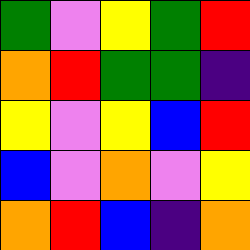[["green", "violet", "yellow", "green", "red"], ["orange", "red", "green", "green", "indigo"], ["yellow", "violet", "yellow", "blue", "red"], ["blue", "violet", "orange", "violet", "yellow"], ["orange", "red", "blue", "indigo", "orange"]]